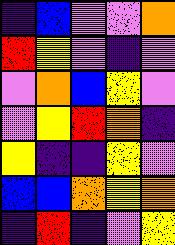[["indigo", "blue", "violet", "violet", "orange"], ["red", "yellow", "violet", "indigo", "violet"], ["violet", "orange", "blue", "yellow", "violet"], ["violet", "yellow", "red", "orange", "indigo"], ["yellow", "indigo", "indigo", "yellow", "violet"], ["blue", "blue", "orange", "yellow", "orange"], ["indigo", "red", "indigo", "violet", "yellow"]]